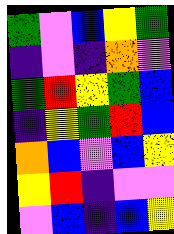[["green", "violet", "blue", "yellow", "green"], ["indigo", "violet", "indigo", "orange", "violet"], ["green", "red", "yellow", "green", "blue"], ["indigo", "yellow", "green", "red", "blue"], ["orange", "blue", "violet", "blue", "yellow"], ["yellow", "red", "indigo", "violet", "violet"], ["violet", "blue", "indigo", "blue", "yellow"]]